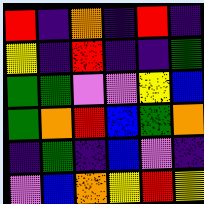[["red", "indigo", "orange", "indigo", "red", "indigo"], ["yellow", "indigo", "red", "indigo", "indigo", "green"], ["green", "green", "violet", "violet", "yellow", "blue"], ["green", "orange", "red", "blue", "green", "orange"], ["indigo", "green", "indigo", "blue", "violet", "indigo"], ["violet", "blue", "orange", "yellow", "red", "yellow"]]